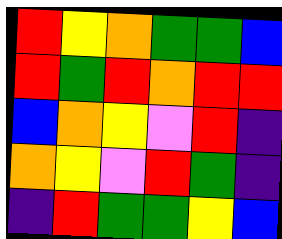[["red", "yellow", "orange", "green", "green", "blue"], ["red", "green", "red", "orange", "red", "red"], ["blue", "orange", "yellow", "violet", "red", "indigo"], ["orange", "yellow", "violet", "red", "green", "indigo"], ["indigo", "red", "green", "green", "yellow", "blue"]]